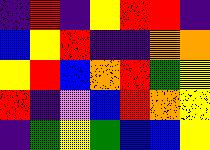[["indigo", "red", "indigo", "yellow", "red", "red", "indigo"], ["blue", "yellow", "red", "indigo", "indigo", "orange", "orange"], ["yellow", "red", "blue", "orange", "red", "green", "yellow"], ["red", "indigo", "violet", "blue", "red", "orange", "yellow"], ["indigo", "green", "yellow", "green", "blue", "blue", "yellow"]]